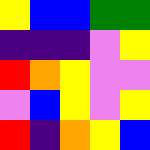[["yellow", "blue", "blue", "green", "green"], ["indigo", "indigo", "indigo", "violet", "yellow"], ["red", "orange", "yellow", "violet", "violet"], ["violet", "blue", "yellow", "violet", "yellow"], ["red", "indigo", "orange", "yellow", "blue"]]